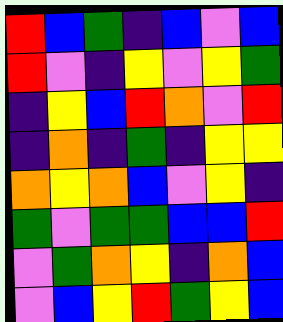[["red", "blue", "green", "indigo", "blue", "violet", "blue"], ["red", "violet", "indigo", "yellow", "violet", "yellow", "green"], ["indigo", "yellow", "blue", "red", "orange", "violet", "red"], ["indigo", "orange", "indigo", "green", "indigo", "yellow", "yellow"], ["orange", "yellow", "orange", "blue", "violet", "yellow", "indigo"], ["green", "violet", "green", "green", "blue", "blue", "red"], ["violet", "green", "orange", "yellow", "indigo", "orange", "blue"], ["violet", "blue", "yellow", "red", "green", "yellow", "blue"]]